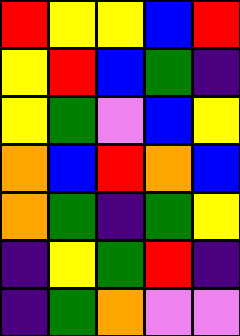[["red", "yellow", "yellow", "blue", "red"], ["yellow", "red", "blue", "green", "indigo"], ["yellow", "green", "violet", "blue", "yellow"], ["orange", "blue", "red", "orange", "blue"], ["orange", "green", "indigo", "green", "yellow"], ["indigo", "yellow", "green", "red", "indigo"], ["indigo", "green", "orange", "violet", "violet"]]